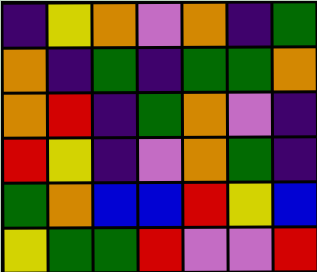[["indigo", "yellow", "orange", "violet", "orange", "indigo", "green"], ["orange", "indigo", "green", "indigo", "green", "green", "orange"], ["orange", "red", "indigo", "green", "orange", "violet", "indigo"], ["red", "yellow", "indigo", "violet", "orange", "green", "indigo"], ["green", "orange", "blue", "blue", "red", "yellow", "blue"], ["yellow", "green", "green", "red", "violet", "violet", "red"]]